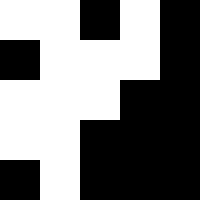[["white", "white", "black", "white", "black"], ["black", "white", "white", "white", "black"], ["white", "white", "white", "black", "black"], ["white", "white", "black", "black", "black"], ["black", "white", "black", "black", "black"]]